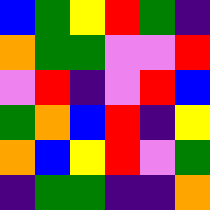[["blue", "green", "yellow", "red", "green", "indigo"], ["orange", "green", "green", "violet", "violet", "red"], ["violet", "red", "indigo", "violet", "red", "blue"], ["green", "orange", "blue", "red", "indigo", "yellow"], ["orange", "blue", "yellow", "red", "violet", "green"], ["indigo", "green", "green", "indigo", "indigo", "orange"]]